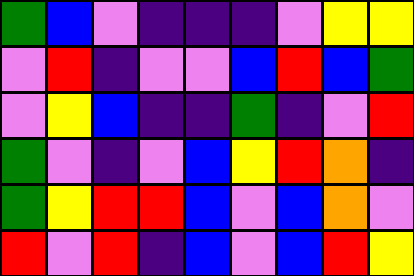[["green", "blue", "violet", "indigo", "indigo", "indigo", "violet", "yellow", "yellow"], ["violet", "red", "indigo", "violet", "violet", "blue", "red", "blue", "green"], ["violet", "yellow", "blue", "indigo", "indigo", "green", "indigo", "violet", "red"], ["green", "violet", "indigo", "violet", "blue", "yellow", "red", "orange", "indigo"], ["green", "yellow", "red", "red", "blue", "violet", "blue", "orange", "violet"], ["red", "violet", "red", "indigo", "blue", "violet", "blue", "red", "yellow"]]